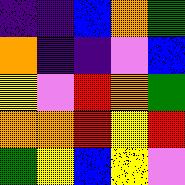[["indigo", "indigo", "blue", "orange", "green"], ["orange", "indigo", "indigo", "violet", "blue"], ["yellow", "violet", "red", "orange", "green"], ["orange", "orange", "red", "yellow", "red"], ["green", "yellow", "blue", "yellow", "violet"]]